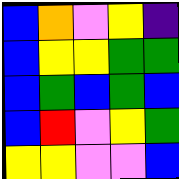[["blue", "orange", "violet", "yellow", "indigo"], ["blue", "yellow", "yellow", "green", "green"], ["blue", "green", "blue", "green", "blue"], ["blue", "red", "violet", "yellow", "green"], ["yellow", "yellow", "violet", "violet", "blue"]]